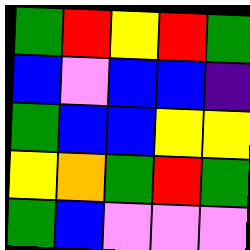[["green", "red", "yellow", "red", "green"], ["blue", "violet", "blue", "blue", "indigo"], ["green", "blue", "blue", "yellow", "yellow"], ["yellow", "orange", "green", "red", "green"], ["green", "blue", "violet", "violet", "violet"]]